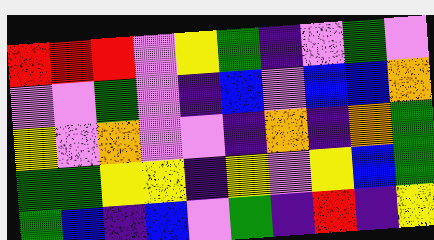[["red", "red", "red", "violet", "yellow", "green", "indigo", "violet", "green", "violet"], ["violet", "violet", "green", "violet", "indigo", "blue", "violet", "blue", "blue", "orange"], ["yellow", "violet", "orange", "violet", "violet", "indigo", "orange", "indigo", "orange", "green"], ["green", "green", "yellow", "yellow", "indigo", "yellow", "violet", "yellow", "blue", "green"], ["green", "blue", "indigo", "blue", "violet", "green", "indigo", "red", "indigo", "yellow"]]